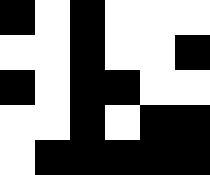[["black", "white", "black", "white", "white", "white"], ["white", "white", "black", "white", "white", "black"], ["black", "white", "black", "black", "white", "white"], ["white", "white", "black", "white", "black", "black"], ["white", "black", "black", "black", "black", "black"]]